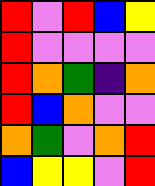[["red", "violet", "red", "blue", "yellow"], ["red", "violet", "violet", "violet", "violet"], ["red", "orange", "green", "indigo", "orange"], ["red", "blue", "orange", "violet", "violet"], ["orange", "green", "violet", "orange", "red"], ["blue", "yellow", "yellow", "violet", "red"]]